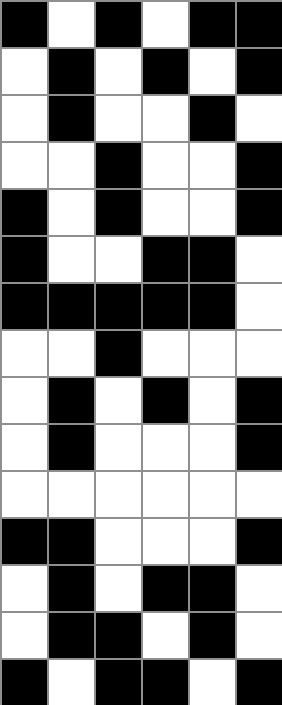[["black", "white", "black", "white", "black", "black"], ["white", "black", "white", "black", "white", "black"], ["white", "black", "white", "white", "black", "white"], ["white", "white", "black", "white", "white", "black"], ["black", "white", "black", "white", "white", "black"], ["black", "white", "white", "black", "black", "white"], ["black", "black", "black", "black", "black", "white"], ["white", "white", "black", "white", "white", "white"], ["white", "black", "white", "black", "white", "black"], ["white", "black", "white", "white", "white", "black"], ["white", "white", "white", "white", "white", "white"], ["black", "black", "white", "white", "white", "black"], ["white", "black", "white", "black", "black", "white"], ["white", "black", "black", "white", "black", "white"], ["black", "white", "black", "black", "white", "black"]]